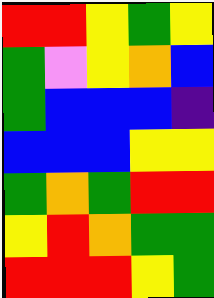[["red", "red", "yellow", "green", "yellow"], ["green", "violet", "yellow", "orange", "blue"], ["green", "blue", "blue", "blue", "indigo"], ["blue", "blue", "blue", "yellow", "yellow"], ["green", "orange", "green", "red", "red"], ["yellow", "red", "orange", "green", "green"], ["red", "red", "red", "yellow", "green"]]